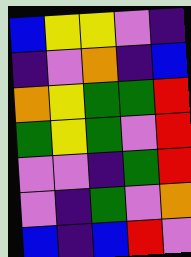[["blue", "yellow", "yellow", "violet", "indigo"], ["indigo", "violet", "orange", "indigo", "blue"], ["orange", "yellow", "green", "green", "red"], ["green", "yellow", "green", "violet", "red"], ["violet", "violet", "indigo", "green", "red"], ["violet", "indigo", "green", "violet", "orange"], ["blue", "indigo", "blue", "red", "violet"]]